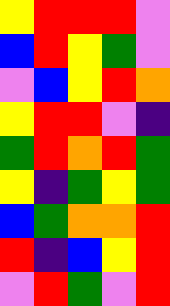[["yellow", "red", "red", "red", "violet"], ["blue", "red", "yellow", "green", "violet"], ["violet", "blue", "yellow", "red", "orange"], ["yellow", "red", "red", "violet", "indigo"], ["green", "red", "orange", "red", "green"], ["yellow", "indigo", "green", "yellow", "green"], ["blue", "green", "orange", "orange", "red"], ["red", "indigo", "blue", "yellow", "red"], ["violet", "red", "green", "violet", "red"]]